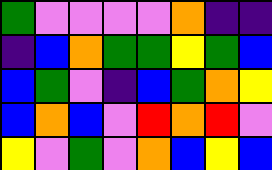[["green", "violet", "violet", "violet", "violet", "orange", "indigo", "indigo"], ["indigo", "blue", "orange", "green", "green", "yellow", "green", "blue"], ["blue", "green", "violet", "indigo", "blue", "green", "orange", "yellow"], ["blue", "orange", "blue", "violet", "red", "orange", "red", "violet"], ["yellow", "violet", "green", "violet", "orange", "blue", "yellow", "blue"]]